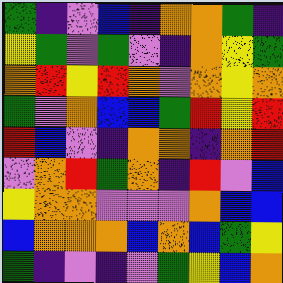[["green", "indigo", "violet", "blue", "indigo", "orange", "orange", "green", "indigo"], ["yellow", "green", "violet", "green", "violet", "indigo", "orange", "yellow", "green"], ["orange", "red", "yellow", "red", "orange", "violet", "orange", "yellow", "orange"], ["green", "violet", "orange", "blue", "blue", "green", "red", "yellow", "red"], ["red", "blue", "violet", "indigo", "orange", "orange", "indigo", "orange", "red"], ["violet", "orange", "red", "green", "orange", "indigo", "red", "violet", "blue"], ["yellow", "orange", "orange", "violet", "violet", "violet", "orange", "blue", "blue"], ["blue", "orange", "orange", "orange", "blue", "orange", "blue", "green", "yellow"], ["green", "indigo", "violet", "indigo", "violet", "green", "yellow", "blue", "orange"]]